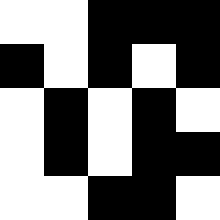[["white", "white", "black", "black", "black"], ["black", "white", "black", "white", "black"], ["white", "black", "white", "black", "white"], ["white", "black", "white", "black", "black"], ["white", "white", "black", "black", "white"]]